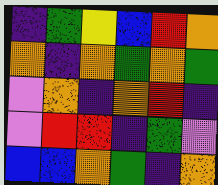[["indigo", "green", "yellow", "blue", "red", "orange"], ["orange", "indigo", "orange", "green", "orange", "green"], ["violet", "orange", "indigo", "orange", "red", "indigo"], ["violet", "red", "red", "indigo", "green", "violet"], ["blue", "blue", "orange", "green", "indigo", "orange"]]